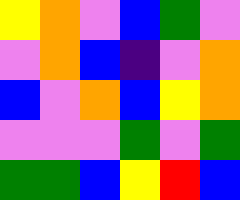[["yellow", "orange", "violet", "blue", "green", "violet"], ["violet", "orange", "blue", "indigo", "violet", "orange"], ["blue", "violet", "orange", "blue", "yellow", "orange"], ["violet", "violet", "violet", "green", "violet", "green"], ["green", "green", "blue", "yellow", "red", "blue"]]